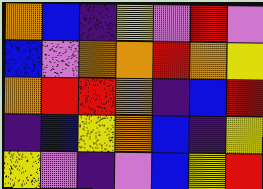[["orange", "blue", "indigo", "yellow", "violet", "red", "violet"], ["blue", "violet", "orange", "orange", "red", "orange", "yellow"], ["orange", "red", "red", "orange", "indigo", "blue", "red"], ["indigo", "blue", "yellow", "orange", "blue", "indigo", "yellow"], ["yellow", "violet", "indigo", "violet", "blue", "yellow", "red"]]